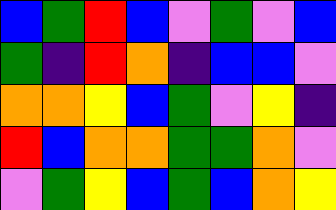[["blue", "green", "red", "blue", "violet", "green", "violet", "blue"], ["green", "indigo", "red", "orange", "indigo", "blue", "blue", "violet"], ["orange", "orange", "yellow", "blue", "green", "violet", "yellow", "indigo"], ["red", "blue", "orange", "orange", "green", "green", "orange", "violet"], ["violet", "green", "yellow", "blue", "green", "blue", "orange", "yellow"]]